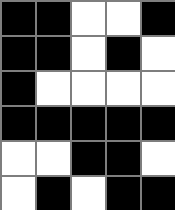[["black", "black", "white", "white", "black"], ["black", "black", "white", "black", "white"], ["black", "white", "white", "white", "white"], ["black", "black", "black", "black", "black"], ["white", "white", "black", "black", "white"], ["white", "black", "white", "black", "black"]]